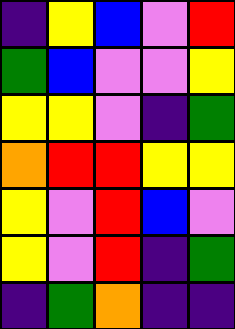[["indigo", "yellow", "blue", "violet", "red"], ["green", "blue", "violet", "violet", "yellow"], ["yellow", "yellow", "violet", "indigo", "green"], ["orange", "red", "red", "yellow", "yellow"], ["yellow", "violet", "red", "blue", "violet"], ["yellow", "violet", "red", "indigo", "green"], ["indigo", "green", "orange", "indigo", "indigo"]]